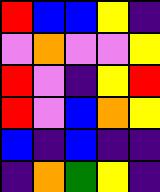[["red", "blue", "blue", "yellow", "indigo"], ["violet", "orange", "violet", "violet", "yellow"], ["red", "violet", "indigo", "yellow", "red"], ["red", "violet", "blue", "orange", "yellow"], ["blue", "indigo", "blue", "indigo", "indigo"], ["indigo", "orange", "green", "yellow", "indigo"]]